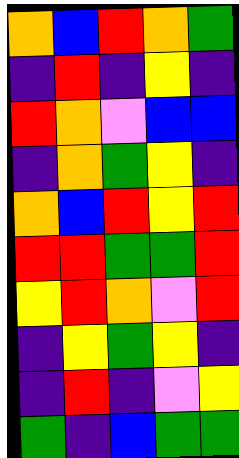[["orange", "blue", "red", "orange", "green"], ["indigo", "red", "indigo", "yellow", "indigo"], ["red", "orange", "violet", "blue", "blue"], ["indigo", "orange", "green", "yellow", "indigo"], ["orange", "blue", "red", "yellow", "red"], ["red", "red", "green", "green", "red"], ["yellow", "red", "orange", "violet", "red"], ["indigo", "yellow", "green", "yellow", "indigo"], ["indigo", "red", "indigo", "violet", "yellow"], ["green", "indigo", "blue", "green", "green"]]